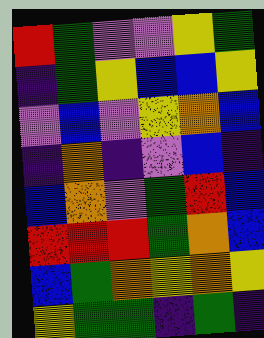[["red", "green", "violet", "violet", "yellow", "green"], ["indigo", "green", "yellow", "blue", "blue", "yellow"], ["violet", "blue", "violet", "yellow", "orange", "blue"], ["indigo", "orange", "indigo", "violet", "blue", "indigo"], ["blue", "orange", "violet", "green", "red", "blue"], ["red", "red", "red", "green", "orange", "blue"], ["blue", "green", "orange", "yellow", "orange", "yellow"], ["yellow", "green", "green", "indigo", "green", "indigo"]]